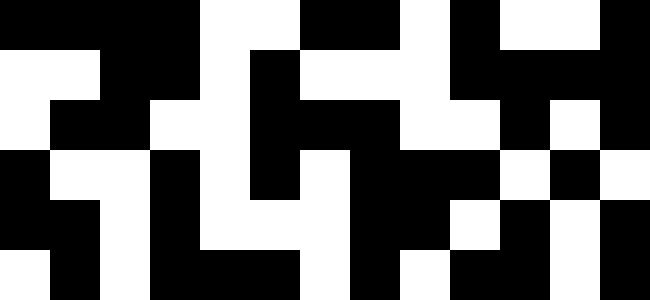[["black", "black", "black", "black", "white", "white", "black", "black", "white", "black", "white", "white", "black"], ["white", "white", "black", "black", "white", "black", "white", "white", "white", "black", "black", "black", "black"], ["white", "black", "black", "white", "white", "black", "black", "black", "white", "white", "black", "white", "black"], ["black", "white", "white", "black", "white", "black", "white", "black", "black", "black", "white", "black", "white"], ["black", "black", "white", "black", "white", "white", "white", "black", "black", "white", "black", "white", "black"], ["white", "black", "white", "black", "black", "black", "white", "black", "white", "black", "black", "white", "black"]]